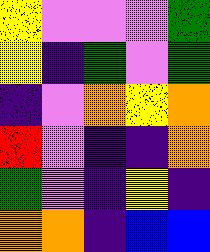[["yellow", "violet", "violet", "violet", "green"], ["yellow", "indigo", "green", "violet", "green"], ["indigo", "violet", "orange", "yellow", "orange"], ["red", "violet", "indigo", "indigo", "orange"], ["green", "violet", "indigo", "yellow", "indigo"], ["orange", "orange", "indigo", "blue", "blue"]]